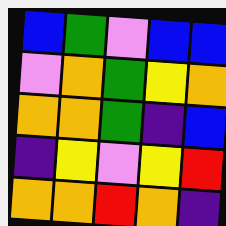[["blue", "green", "violet", "blue", "blue"], ["violet", "orange", "green", "yellow", "orange"], ["orange", "orange", "green", "indigo", "blue"], ["indigo", "yellow", "violet", "yellow", "red"], ["orange", "orange", "red", "orange", "indigo"]]